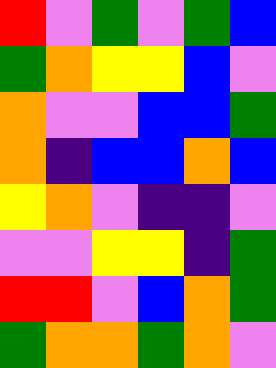[["red", "violet", "green", "violet", "green", "blue"], ["green", "orange", "yellow", "yellow", "blue", "violet"], ["orange", "violet", "violet", "blue", "blue", "green"], ["orange", "indigo", "blue", "blue", "orange", "blue"], ["yellow", "orange", "violet", "indigo", "indigo", "violet"], ["violet", "violet", "yellow", "yellow", "indigo", "green"], ["red", "red", "violet", "blue", "orange", "green"], ["green", "orange", "orange", "green", "orange", "violet"]]